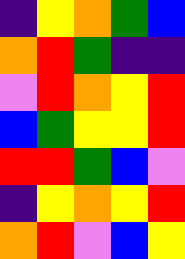[["indigo", "yellow", "orange", "green", "blue"], ["orange", "red", "green", "indigo", "indigo"], ["violet", "red", "orange", "yellow", "red"], ["blue", "green", "yellow", "yellow", "red"], ["red", "red", "green", "blue", "violet"], ["indigo", "yellow", "orange", "yellow", "red"], ["orange", "red", "violet", "blue", "yellow"]]